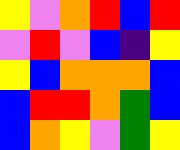[["yellow", "violet", "orange", "red", "blue", "red"], ["violet", "red", "violet", "blue", "indigo", "yellow"], ["yellow", "blue", "orange", "orange", "orange", "blue"], ["blue", "red", "red", "orange", "green", "blue"], ["blue", "orange", "yellow", "violet", "green", "yellow"]]